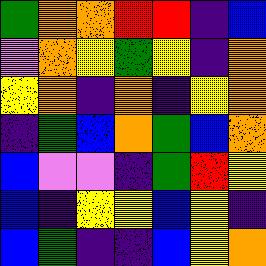[["green", "orange", "orange", "red", "red", "indigo", "blue"], ["violet", "orange", "yellow", "green", "yellow", "indigo", "orange"], ["yellow", "orange", "indigo", "orange", "indigo", "yellow", "orange"], ["indigo", "green", "blue", "orange", "green", "blue", "orange"], ["blue", "violet", "violet", "indigo", "green", "red", "yellow"], ["blue", "indigo", "yellow", "yellow", "blue", "yellow", "indigo"], ["blue", "green", "indigo", "indigo", "blue", "yellow", "orange"]]